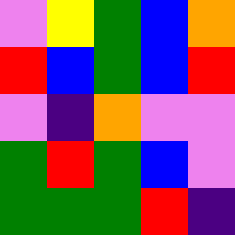[["violet", "yellow", "green", "blue", "orange"], ["red", "blue", "green", "blue", "red"], ["violet", "indigo", "orange", "violet", "violet"], ["green", "red", "green", "blue", "violet"], ["green", "green", "green", "red", "indigo"]]